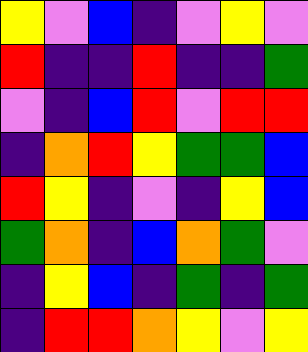[["yellow", "violet", "blue", "indigo", "violet", "yellow", "violet"], ["red", "indigo", "indigo", "red", "indigo", "indigo", "green"], ["violet", "indigo", "blue", "red", "violet", "red", "red"], ["indigo", "orange", "red", "yellow", "green", "green", "blue"], ["red", "yellow", "indigo", "violet", "indigo", "yellow", "blue"], ["green", "orange", "indigo", "blue", "orange", "green", "violet"], ["indigo", "yellow", "blue", "indigo", "green", "indigo", "green"], ["indigo", "red", "red", "orange", "yellow", "violet", "yellow"]]